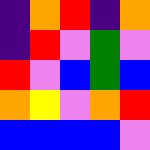[["indigo", "orange", "red", "indigo", "orange"], ["indigo", "red", "violet", "green", "violet"], ["red", "violet", "blue", "green", "blue"], ["orange", "yellow", "violet", "orange", "red"], ["blue", "blue", "blue", "blue", "violet"]]